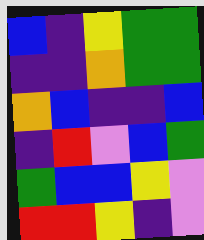[["blue", "indigo", "yellow", "green", "green"], ["indigo", "indigo", "orange", "green", "green"], ["orange", "blue", "indigo", "indigo", "blue"], ["indigo", "red", "violet", "blue", "green"], ["green", "blue", "blue", "yellow", "violet"], ["red", "red", "yellow", "indigo", "violet"]]